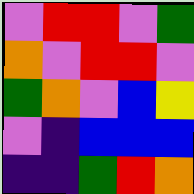[["violet", "red", "red", "violet", "green"], ["orange", "violet", "red", "red", "violet"], ["green", "orange", "violet", "blue", "yellow"], ["violet", "indigo", "blue", "blue", "blue"], ["indigo", "indigo", "green", "red", "orange"]]